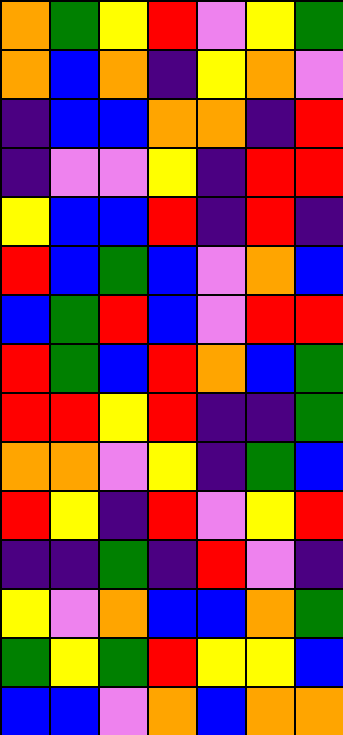[["orange", "green", "yellow", "red", "violet", "yellow", "green"], ["orange", "blue", "orange", "indigo", "yellow", "orange", "violet"], ["indigo", "blue", "blue", "orange", "orange", "indigo", "red"], ["indigo", "violet", "violet", "yellow", "indigo", "red", "red"], ["yellow", "blue", "blue", "red", "indigo", "red", "indigo"], ["red", "blue", "green", "blue", "violet", "orange", "blue"], ["blue", "green", "red", "blue", "violet", "red", "red"], ["red", "green", "blue", "red", "orange", "blue", "green"], ["red", "red", "yellow", "red", "indigo", "indigo", "green"], ["orange", "orange", "violet", "yellow", "indigo", "green", "blue"], ["red", "yellow", "indigo", "red", "violet", "yellow", "red"], ["indigo", "indigo", "green", "indigo", "red", "violet", "indigo"], ["yellow", "violet", "orange", "blue", "blue", "orange", "green"], ["green", "yellow", "green", "red", "yellow", "yellow", "blue"], ["blue", "blue", "violet", "orange", "blue", "orange", "orange"]]